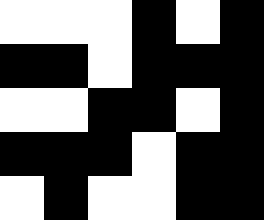[["white", "white", "white", "black", "white", "black"], ["black", "black", "white", "black", "black", "black"], ["white", "white", "black", "black", "white", "black"], ["black", "black", "black", "white", "black", "black"], ["white", "black", "white", "white", "black", "black"]]